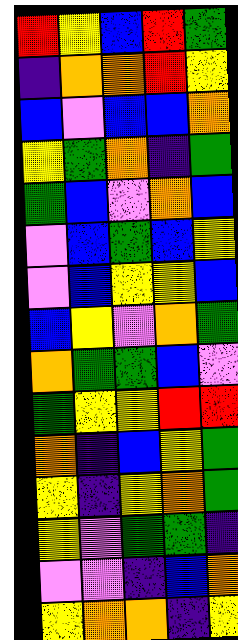[["red", "yellow", "blue", "red", "green"], ["indigo", "orange", "orange", "red", "yellow"], ["blue", "violet", "blue", "blue", "orange"], ["yellow", "green", "orange", "indigo", "green"], ["green", "blue", "violet", "orange", "blue"], ["violet", "blue", "green", "blue", "yellow"], ["violet", "blue", "yellow", "yellow", "blue"], ["blue", "yellow", "violet", "orange", "green"], ["orange", "green", "green", "blue", "violet"], ["green", "yellow", "yellow", "red", "red"], ["orange", "indigo", "blue", "yellow", "green"], ["yellow", "indigo", "yellow", "orange", "green"], ["yellow", "violet", "green", "green", "indigo"], ["violet", "violet", "indigo", "blue", "orange"], ["yellow", "orange", "orange", "indigo", "yellow"]]